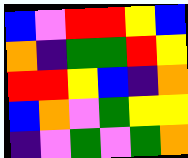[["blue", "violet", "red", "red", "yellow", "blue"], ["orange", "indigo", "green", "green", "red", "yellow"], ["red", "red", "yellow", "blue", "indigo", "orange"], ["blue", "orange", "violet", "green", "yellow", "yellow"], ["indigo", "violet", "green", "violet", "green", "orange"]]